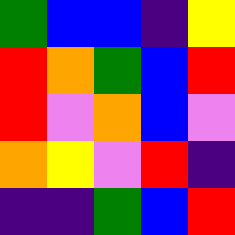[["green", "blue", "blue", "indigo", "yellow"], ["red", "orange", "green", "blue", "red"], ["red", "violet", "orange", "blue", "violet"], ["orange", "yellow", "violet", "red", "indigo"], ["indigo", "indigo", "green", "blue", "red"]]